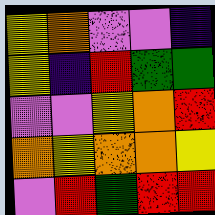[["yellow", "orange", "violet", "violet", "indigo"], ["yellow", "indigo", "red", "green", "green"], ["violet", "violet", "yellow", "orange", "red"], ["orange", "yellow", "orange", "orange", "yellow"], ["violet", "red", "green", "red", "red"]]